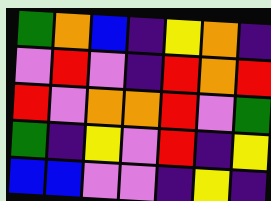[["green", "orange", "blue", "indigo", "yellow", "orange", "indigo"], ["violet", "red", "violet", "indigo", "red", "orange", "red"], ["red", "violet", "orange", "orange", "red", "violet", "green"], ["green", "indigo", "yellow", "violet", "red", "indigo", "yellow"], ["blue", "blue", "violet", "violet", "indigo", "yellow", "indigo"]]